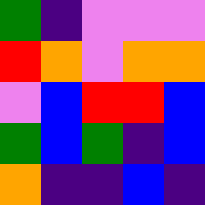[["green", "indigo", "violet", "violet", "violet"], ["red", "orange", "violet", "orange", "orange"], ["violet", "blue", "red", "red", "blue"], ["green", "blue", "green", "indigo", "blue"], ["orange", "indigo", "indigo", "blue", "indigo"]]